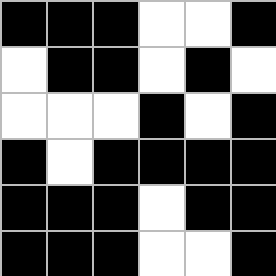[["black", "black", "black", "white", "white", "black"], ["white", "black", "black", "white", "black", "white"], ["white", "white", "white", "black", "white", "black"], ["black", "white", "black", "black", "black", "black"], ["black", "black", "black", "white", "black", "black"], ["black", "black", "black", "white", "white", "black"]]